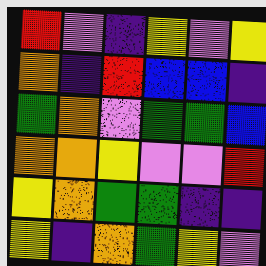[["red", "violet", "indigo", "yellow", "violet", "yellow"], ["orange", "indigo", "red", "blue", "blue", "indigo"], ["green", "orange", "violet", "green", "green", "blue"], ["orange", "orange", "yellow", "violet", "violet", "red"], ["yellow", "orange", "green", "green", "indigo", "indigo"], ["yellow", "indigo", "orange", "green", "yellow", "violet"]]